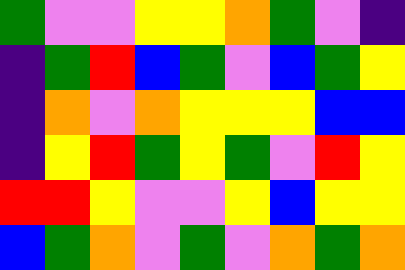[["green", "violet", "violet", "yellow", "yellow", "orange", "green", "violet", "indigo"], ["indigo", "green", "red", "blue", "green", "violet", "blue", "green", "yellow"], ["indigo", "orange", "violet", "orange", "yellow", "yellow", "yellow", "blue", "blue"], ["indigo", "yellow", "red", "green", "yellow", "green", "violet", "red", "yellow"], ["red", "red", "yellow", "violet", "violet", "yellow", "blue", "yellow", "yellow"], ["blue", "green", "orange", "violet", "green", "violet", "orange", "green", "orange"]]